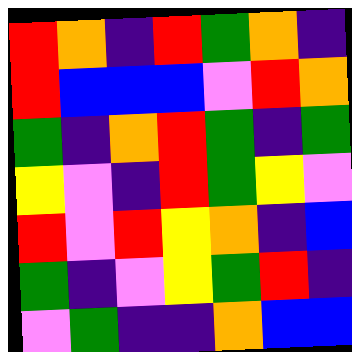[["red", "orange", "indigo", "red", "green", "orange", "indigo"], ["red", "blue", "blue", "blue", "violet", "red", "orange"], ["green", "indigo", "orange", "red", "green", "indigo", "green"], ["yellow", "violet", "indigo", "red", "green", "yellow", "violet"], ["red", "violet", "red", "yellow", "orange", "indigo", "blue"], ["green", "indigo", "violet", "yellow", "green", "red", "indigo"], ["violet", "green", "indigo", "indigo", "orange", "blue", "blue"]]